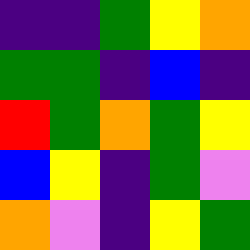[["indigo", "indigo", "green", "yellow", "orange"], ["green", "green", "indigo", "blue", "indigo"], ["red", "green", "orange", "green", "yellow"], ["blue", "yellow", "indigo", "green", "violet"], ["orange", "violet", "indigo", "yellow", "green"]]